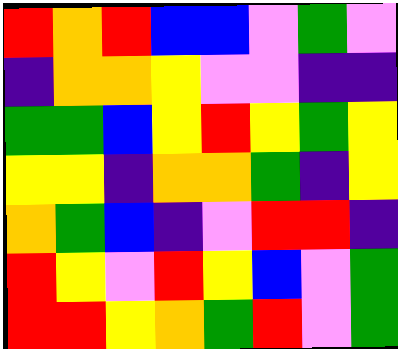[["red", "orange", "red", "blue", "blue", "violet", "green", "violet"], ["indigo", "orange", "orange", "yellow", "violet", "violet", "indigo", "indigo"], ["green", "green", "blue", "yellow", "red", "yellow", "green", "yellow"], ["yellow", "yellow", "indigo", "orange", "orange", "green", "indigo", "yellow"], ["orange", "green", "blue", "indigo", "violet", "red", "red", "indigo"], ["red", "yellow", "violet", "red", "yellow", "blue", "violet", "green"], ["red", "red", "yellow", "orange", "green", "red", "violet", "green"]]